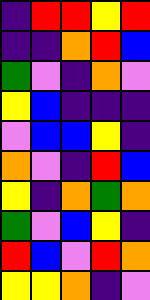[["indigo", "red", "red", "yellow", "red"], ["indigo", "indigo", "orange", "red", "blue"], ["green", "violet", "indigo", "orange", "violet"], ["yellow", "blue", "indigo", "indigo", "indigo"], ["violet", "blue", "blue", "yellow", "indigo"], ["orange", "violet", "indigo", "red", "blue"], ["yellow", "indigo", "orange", "green", "orange"], ["green", "violet", "blue", "yellow", "indigo"], ["red", "blue", "violet", "red", "orange"], ["yellow", "yellow", "orange", "indigo", "violet"]]